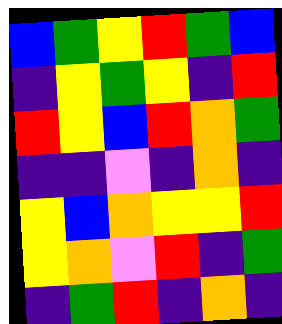[["blue", "green", "yellow", "red", "green", "blue"], ["indigo", "yellow", "green", "yellow", "indigo", "red"], ["red", "yellow", "blue", "red", "orange", "green"], ["indigo", "indigo", "violet", "indigo", "orange", "indigo"], ["yellow", "blue", "orange", "yellow", "yellow", "red"], ["yellow", "orange", "violet", "red", "indigo", "green"], ["indigo", "green", "red", "indigo", "orange", "indigo"]]